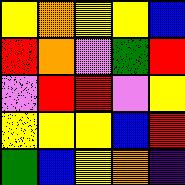[["yellow", "orange", "yellow", "yellow", "blue"], ["red", "orange", "violet", "green", "red"], ["violet", "red", "red", "violet", "yellow"], ["yellow", "yellow", "yellow", "blue", "red"], ["green", "blue", "yellow", "orange", "indigo"]]